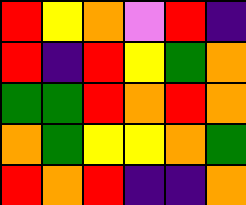[["red", "yellow", "orange", "violet", "red", "indigo"], ["red", "indigo", "red", "yellow", "green", "orange"], ["green", "green", "red", "orange", "red", "orange"], ["orange", "green", "yellow", "yellow", "orange", "green"], ["red", "orange", "red", "indigo", "indigo", "orange"]]